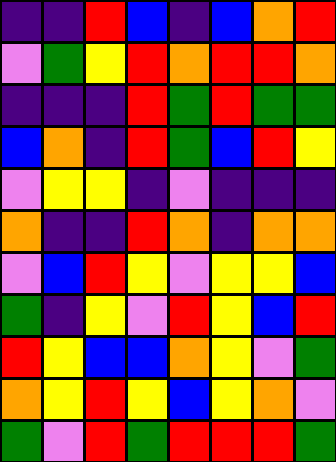[["indigo", "indigo", "red", "blue", "indigo", "blue", "orange", "red"], ["violet", "green", "yellow", "red", "orange", "red", "red", "orange"], ["indigo", "indigo", "indigo", "red", "green", "red", "green", "green"], ["blue", "orange", "indigo", "red", "green", "blue", "red", "yellow"], ["violet", "yellow", "yellow", "indigo", "violet", "indigo", "indigo", "indigo"], ["orange", "indigo", "indigo", "red", "orange", "indigo", "orange", "orange"], ["violet", "blue", "red", "yellow", "violet", "yellow", "yellow", "blue"], ["green", "indigo", "yellow", "violet", "red", "yellow", "blue", "red"], ["red", "yellow", "blue", "blue", "orange", "yellow", "violet", "green"], ["orange", "yellow", "red", "yellow", "blue", "yellow", "orange", "violet"], ["green", "violet", "red", "green", "red", "red", "red", "green"]]